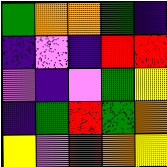[["green", "orange", "orange", "green", "indigo"], ["indigo", "violet", "indigo", "red", "red"], ["violet", "indigo", "violet", "green", "yellow"], ["indigo", "green", "red", "green", "orange"], ["yellow", "violet", "red", "orange", "yellow"]]